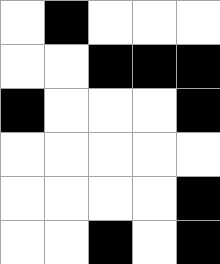[["white", "black", "white", "white", "white"], ["white", "white", "black", "black", "black"], ["black", "white", "white", "white", "black"], ["white", "white", "white", "white", "white"], ["white", "white", "white", "white", "black"], ["white", "white", "black", "white", "black"]]